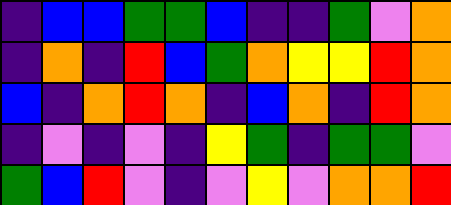[["indigo", "blue", "blue", "green", "green", "blue", "indigo", "indigo", "green", "violet", "orange"], ["indigo", "orange", "indigo", "red", "blue", "green", "orange", "yellow", "yellow", "red", "orange"], ["blue", "indigo", "orange", "red", "orange", "indigo", "blue", "orange", "indigo", "red", "orange"], ["indigo", "violet", "indigo", "violet", "indigo", "yellow", "green", "indigo", "green", "green", "violet"], ["green", "blue", "red", "violet", "indigo", "violet", "yellow", "violet", "orange", "orange", "red"]]